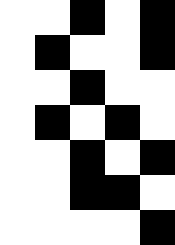[["white", "white", "black", "white", "black"], ["white", "black", "white", "white", "black"], ["white", "white", "black", "white", "white"], ["white", "black", "white", "black", "white"], ["white", "white", "black", "white", "black"], ["white", "white", "black", "black", "white"], ["white", "white", "white", "white", "black"]]